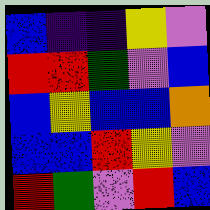[["blue", "indigo", "indigo", "yellow", "violet"], ["red", "red", "green", "violet", "blue"], ["blue", "yellow", "blue", "blue", "orange"], ["blue", "blue", "red", "yellow", "violet"], ["red", "green", "violet", "red", "blue"]]